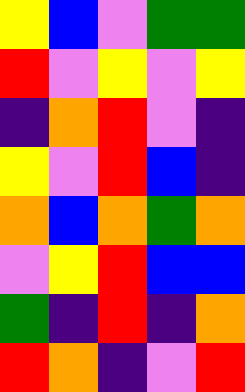[["yellow", "blue", "violet", "green", "green"], ["red", "violet", "yellow", "violet", "yellow"], ["indigo", "orange", "red", "violet", "indigo"], ["yellow", "violet", "red", "blue", "indigo"], ["orange", "blue", "orange", "green", "orange"], ["violet", "yellow", "red", "blue", "blue"], ["green", "indigo", "red", "indigo", "orange"], ["red", "orange", "indigo", "violet", "red"]]